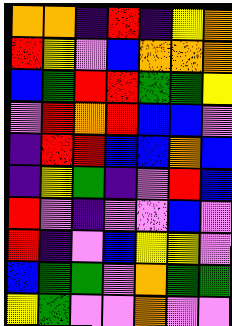[["orange", "orange", "indigo", "red", "indigo", "yellow", "orange"], ["red", "yellow", "violet", "blue", "orange", "orange", "orange"], ["blue", "green", "red", "red", "green", "green", "yellow"], ["violet", "red", "orange", "red", "blue", "blue", "violet"], ["indigo", "red", "red", "blue", "blue", "orange", "blue"], ["indigo", "yellow", "green", "indigo", "violet", "red", "blue"], ["red", "violet", "indigo", "violet", "violet", "blue", "violet"], ["red", "indigo", "violet", "blue", "yellow", "yellow", "violet"], ["blue", "green", "green", "violet", "orange", "green", "green"], ["yellow", "green", "violet", "violet", "orange", "violet", "violet"]]